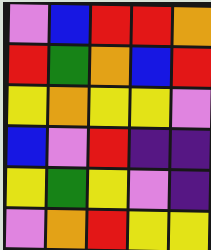[["violet", "blue", "red", "red", "orange"], ["red", "green", "orange", "blue", "red"], ["yellow", "orange", "yellow", "yellow", "violet"], ["blue", "violet", "red", "indigo", "indigo"], ["yellow", "green", "yellow", "violet", "indigo"], ["violet", "orange", "red", "yellow", "yellow"]]